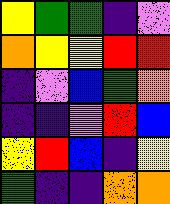[["yellow", "green", "green", "indigo", "violet"], ["orange", "yellow", "yellow", "red", "red"], ["indigo", "violet", "blue", "green", "orange"], ["indigo", "indigo", "violet", "red", "blue"], ["yellow", "red", "blue", "indigo", "yellow"], ["green", "indigo", "indigo", "orange", "orange"]]